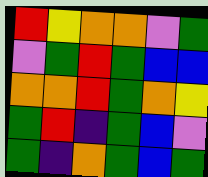[["red", "yellow", "orange", "orange", "violet", "green"], ["violet", "green", "red", "green", "blue", "blue"], ["orange", "orange", "red", "green", "orange", "yellow"], ["green", "red", "indigo", "green", "blue", "violet"], ["green", "indigo", "orange", "green", "blue", "green"]]